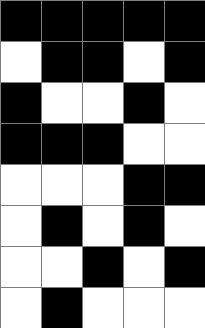[["black", "black", "black", "black", "black"], ["white", "black", "black", "white", "black"], ["black", "white", "white", "black", "white"], ["black", "black", "black", "white", "white"], ["white", "white", "white", "black", "black"], ["white", "black", "white", "black", "white"], ["white", "white", "black", "white", "black"], ["white", "black", "white", "white", "white"]]